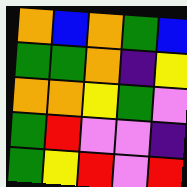[["orange", "blue", "orange", "green", "blue"], ["green", "green", "orange", "indigo", "yellow"], ["orange", "orange", "yellow", "green", "violet"], ["green", "red", "violet", "violet", "indigo"], ["green", "yellow", "red", "violet", "red"]]